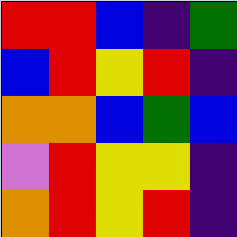[["red", "red", "blue", "indigo", "green"], ["blue", "red", "yellow", "red", "indigo"], ["orange", "orange", "blue", "green", "blue"], ["violet", "red", "yellow", "yellow", "indigo"], ["orange", "red", "yellow", "red", "indigo"]]